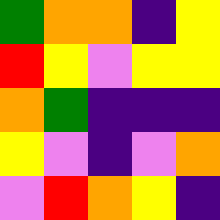[["green", "orange", "orange", "indigo", "yellow"], ["red", "yellow", "violet", "yellow", "yellow"], ["orange", "green", "indigo", "indigo", "indigo"], ["yellow", "violet", "indigo", "violet", "orange"], ["violet", "red", "orange", "yellow", "indigo"]]